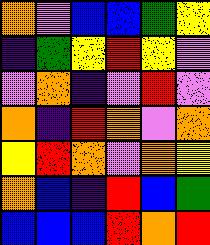[["orange", "violet", "blue", "blue", "green", "yellow"], ["indigo", "green", "yellow", "red", "yellow", "violet"], ["violet", "orange", "indigo", "violet", "red", "violet"], ["orange", "indigo", "red", "orange", "violet", "orange"], ["yellow", "red", "orange", "violet", "orange", "yellow"], ["orange", "blue", "indigo", "red", "blue", "green"], ["blue", "blue", "blue", "red", "orange", "red"]]